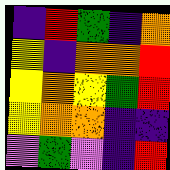[["indigo", "red", "green", "indigo", "orange"], ["yellow", "indigo", "orange", "orange", "red"], ["yellow", "orange", "yellow", "green", "red"], ["yellow", "orange", "orange", "indigo", "indigo"], ["violet", "green", "violet", "indigo", "red"]]